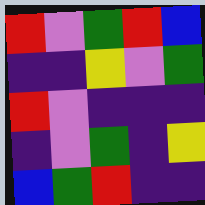[["red", "violet", "green", "red", "blue"], ["indigo", "indigo", "yellow", "violet", "green"], ["red", "violet", "indigo", "indigo", "indigo"], ["indigo", "violet", "green", "indigo", "yellow"], ["blue", "green", "red", "indigo", "indigo"]]